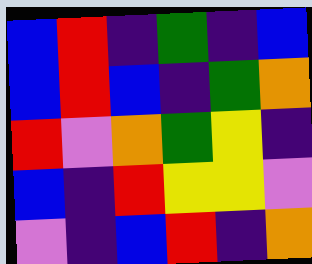[["blue", "red", "indigo", "green", "indigo", "blue"], ["blue", "red", "blue", "indigo", "green", "orange"], ["red", "violet", "orange", "green", "yellow", "indigo"], ["blue", "indigo", "red", "yellow", "yellow", "violet"], ["violet", "indigo", "blue", "red", "indigo", "orange"]]